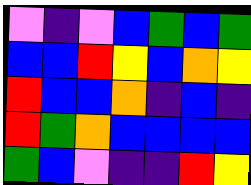[["violet", "indigo", "violet", "blue", "green", "blue", "green"], ["blue", "blue", "red", "yellow", "blue", "orange", "yellow"], ["red", "blue", "blue", "orange", "indigo", "blue", "indigo"], ["red", "green", "orange", "blue", "blue", "blue", "blue"], ["green", "blue", "violet", "indigo", "indigo", "red", "yellow"]]